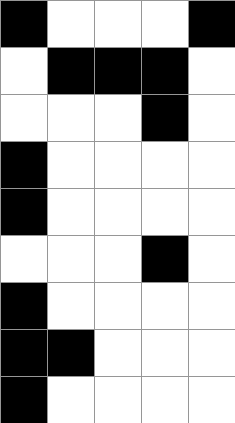[["black", "white", "white", "white", "black"], ["white", "black", "black", "black", "white"], ["white", "white", "white", "black", "white"], ["black", "white", "white", "white", "white"], ["black", "white", "white", "white", "white"], ["white", "white", "white", "black", "white"], ["black", "white", "white", "white", "white"], ["black", "black", "white", "white", "white"], ["black", "white", "white", "white", "white"]]